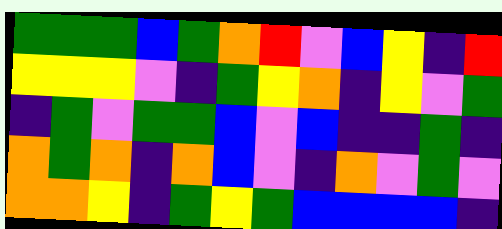[["green", "green", "green", "blue", "green", "orange", "red", "violet", "blue", "yellow", "indigo", "red"], ["yellow", "yellow", "yellow", "violet", "indigo", "green", "yellow", "orange", "indigo", "yellow", "violet", "green"], ["indigo", "green", "violet", "green", "green", "blue", "violet", "blue", "indigo", "indigo", "green", "indigo"], ["orange", "green", "orange", "indigo", "orange", "blue", "violet", "indigo", "orange", "violet", "green", "violet"], ["orange", "orange", "yellow", "indigo", "green", "yellow", "green", "blue", "blue", "blue", "blue", "indigo"]]